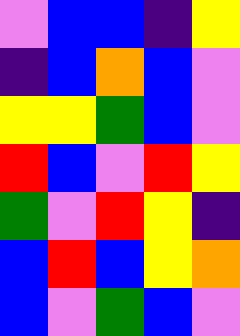[["violet", "blue", "blue", "indigo", "yellow"], ["indigo", "blue", "orange", "blue", "violet"], ["yellow", "yellow", "green", "blue", "violet"], ["red", "blue", "violet", "red", "yellow"], ["green", "violet", "red", "yellow", "indigo"], ["blue", "red", "blue", "yellow", "orange"], ["blue", "violet", "green", "blue", "violet"]]